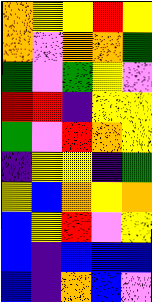[["orange", "yellow", "yellow", "red", "yellow"], ["orange", "violet", "orange", "orange", "green"], ["green", "violet", "green", "yellow", "violet"], ["red", "red", "indigo", "yellow", "yellow"], ["green", "violet", "red", "orange", "yellow"], ["indigo", "yellow", "yellow", "indigo", "green"], ["yellow", "blue", "orange", "yellow", "orange"], ["blue", "yellow", "red", "violet", "yellow"], ["blue", "indigo", "blue", "blue", "blue"], ["blue", "indigo", "orange", "blue", "violet"]]